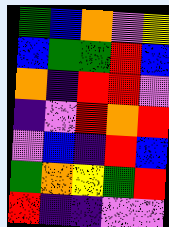[["green", "blue", "orange", "violet", "yellow"], ["blue", "green", "green", "red", "blue"], ["orange", "indigo", "red", "red", "violet"], ["indigo", "violet", "red", "orange", "red"], ["violet", "blue", "indigo", "red", "blue"], ["green", "orange", "yellow", "green", "red"], ["red", "indigo", "indigo", "violet", "violet"]]